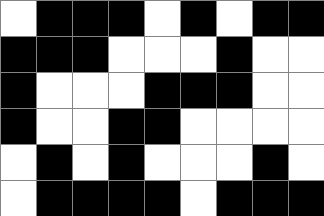[["white", "black", "black", "black", "white", "black", "white", "black", "black"], ["black", "black", "black", "white", "white", "white", "black", "white", "white"], ["black", "white", "white", "white", "black", "black", "black", "white", "white"], ["black", "white", "white", "black", "black", "white", "white", "white", "white"], ["white", "black", "white", "black", "white", "white", "white", "black", "white"], ["white", "black", "black", "black", "black", "white", "black", "black", "black"]]